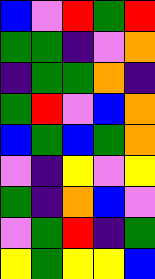[["blue", "violet", "red", "green", "red"], ["green", "green", "indigo", "violet", "orange"], ["indigo", "green", "green", "orange", "indigo"], ["green", "red", "violet", "blue", "orange"], ["blue", "green", "blue", "green", "orange"], ["violet", "indigo", "yellow", "violet", "yellow"], ["green", "indigo", "orange", "blue", "violet"], ["violet", "green", "red", "indigo", "green"], ["yellow", "green", "yellow", "yellow", "blue"]]